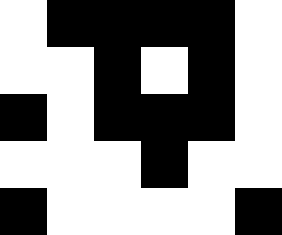[["white", "black", "black", "black", "black", "white"], ["white", "white", "black", "white", "black", "white"], ["black", "white", "black", "black", "black", "white"], ["white", "white", "white", "black", "white", "white"], ["black", "white", "white", "white", "white", "black"]]